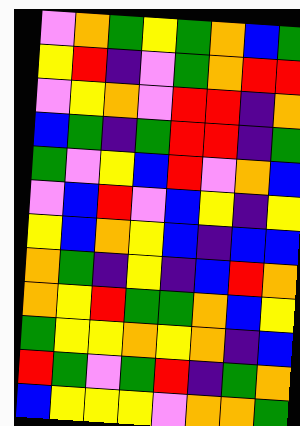[["violet", "orange", "green", "yellow", "green", "orange", "blue", "green"], ["yellow", "red", "indigo", "violet", "green", "orange", "red", "red"], ["violet", "yellow", "orange", "violet", "red", "red", "indigo", "orange"], ["blue", "green", "indigo", "green", "red", "red", "indigo", "green"], ["green", "violet", "yellow", "blue", "red", "violet", "orange", "blue"], ["violet", "blue", "red", "violet", "blue", "yellow", "indigo", "yellow"], ["yellow", "blue", "orange", "yellow", "blue", "indigo", "blue", "blue"], ["orange", "green", "indigo", "yellow", "indigo", "blue", "red", "orange"], ["orange", "yellow", "red", "green", "green", "orange", "blue", "yellow"], ["green", "yellow", "yellow", "orange", "yellow", "orange", "indigo", "blue"], ["red", "green", "violet", "green", "red", "indigo", "green", "orange"], ["blue", "yellow", "yellow", "yellow", "violet", "orange", "orange", "green"]]